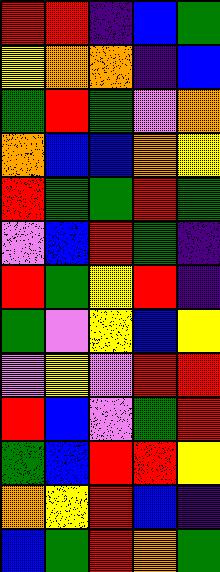[["red", "red", "indigo", "blue", "green"], ["yellow", "orange", "orange", "indigo", "blue"], ["green", "red", "green", "violet", "orange"], ["orange", "blue", "blue", "orange", "yellow"], ["red", "green", "green", "red", "green"], ["violet", "blue", "red", "green", "indigo"], ["red", "green", "yellow", "red", "indigo"], ["green", "violet", "yellow", "blue", "yellow"], ["violet", "yellow", "violet", "red", "red"], ["red", "blue", "violet", "green", "red"], ["green", "blue", "red", "red", "yellow"], ["orange", "yellow", "red", "blue", "indigo"], ["blue", "green", "red", "orange", "green"]]